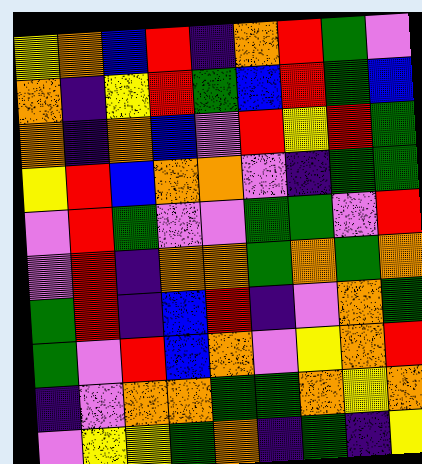[["yellow", "orange", "blue", "red", "indigo", "orange", "red", "green", "violet"], ["orange", "indigo", "yellow", "red", "green", "blue", "red", "green", "blue"], ["orange", "indigo", "orange", "blue", "violet", "red", "yellow", "red", "green"], ["yellow", "red", "blue", "orange", "orange", "violet", "indigo", "green", "green"], ["violet", "red", "green", "violet", "violet", "green", "green", "violet", "red"], ["violet", "red", "indigo", "orange", "orange", "green", "orange", "green", "orange"], ["green", "red", "indigo", "blue", "red", "indigo", "violet", "orange", "green"], ["green", "violet", "red", "blue", "orange", "violet", "yellow", "orange", "red"], ["indigo", "violet", "orange", "orange", "green", "green", "orange", "yellow", "orange"], ["violet", "yellow", "yellow", "green", "orange", "indigo", "green", "indigo", "yellow"]]